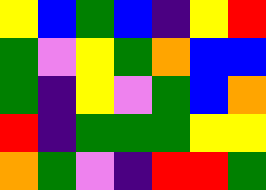[["yellow", "blue", "green", "blue", "indigo", "yellow", "red"], ["green", "violet", "yellow", "green", "orange", "blue", "blue"], ["green", "indigo", "yellow", "violet", "green", "blue", "orange"], ["red", "indigo", "green", "green", "green", "yellow", "yellow"], ["orange", "green", "violet", "indigo", "red", "red", "green"]]